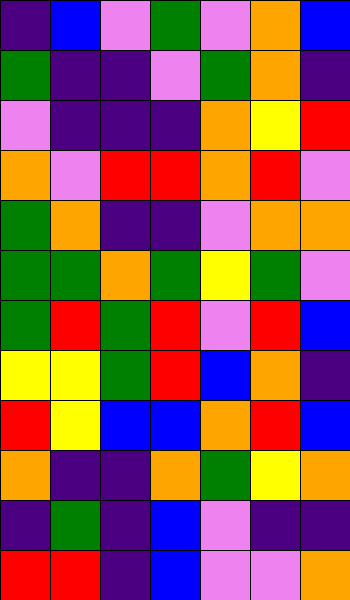[["indigo", "blue", "violet", "green", "violet", "orange", "blue"], ["green", "indigo", "indigo", "violet", "green", "orange", "indigo"], ["violet", "indigo", "indigo", "indigo", "orange", "yellow", "red"], ["orange", "violet", "red", "red", "orange", "red", "violet"], ["green", "orange", "indigo", "indigo", "violet", "orange", "orange"], ["green", "green", "orange", "green", "yellow", "green", "violet"], ["green", "red", "green", "red", "violet", "red", "blue"], ["yellow", "yellow", "green", "red", "blue", "orange", "indigo"], ["red", "yellow", "blue", "blue", "orange", "red", "blue"], ["orange", "indigo", "indigo", "orange", "green", "yellow", "orange"], ["indigo", "green", "indigo", "blue", "violet", "indigo", "indigo"], ["red", "red", "indigo", "blue", "violet", "violet", "orange"]]